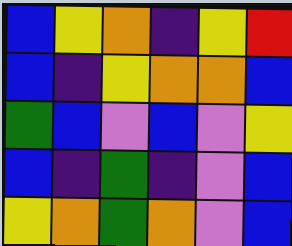[["blue", "yellow", "orange", "indigo", "yellow", "red"], ["blue", "indigo", "yellow", "orange", "orange", "blue"], ["green", "blue", "violet", "blue", "violet", "yellow"], ["blue", "indigo", "green", "indigo", "violet", "blue"], ["yellow", "orange", "green", "orange", "violet", "blue"]]